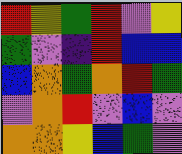[["red", "yellow", "green", "red", "violet", "yellow"], ["green", "violet", "indigo", "red", "blue", "blue"], ["blue", "orange", "green", "orange", "red", "green"], ["violet", "orange", "red", "violet", "blue", "violet"], ["orange", "orange", "yellow", "blue", "green", "violet"]]